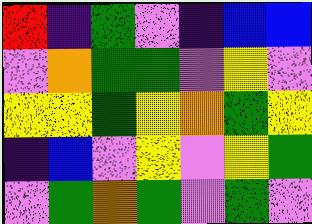[["red", "indigo", "green", "violet", "indigo", "blue", "blue"], ["violet", "orange", "green", "green", "violet", "yellow", "violet"], ["yellow", "yellow", "green", "yellow", "orange", "green", "yellow"], ["indigo", "blue", "violet", "yellow", "violet", "yellow", "green"], ["violet", "green", "orange", "green", "violet", "green", "violet"]]